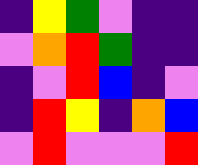[["indigo", "yellow", "green", "violet", "indigo", "indigo"], ["violet", "orange", "red", "green", "indigo", "indigo"], ["indigo", "violet", "red", "blue", "indigo", "violet"], ["indigo", "red", "yellow", "indigo", "orange", "blue"], ["violet", "red", "violet", "violet", "violet", "red"]]